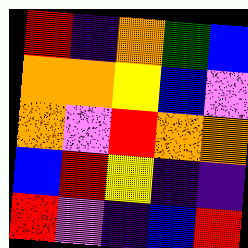[["red", "indigo", "orange", "green", "blue"], ["orange", "orange", "yellow", "blue", "violet"], ["orange", "violet", "red", "orange", "orange"], ["blue", "red", "yellow", "indigo", "indigo"], ["red", "violet", "indigo", "blue", "red"]]